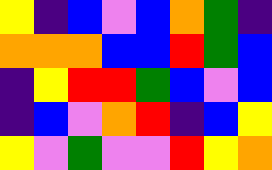[["yellow", "indigo", "blue", "violet", "blue", "orange", "green", "indigo"], ["orange", "orange", "orange", "blue", "blue", "red", "green", "blue"], ["indigo", "yellow", "red", "red", "green", "blue", "violet", "blue"], ["indigo", "blue", "violet", "orange", "red", "indigo", "blue", "yellow"], ["yellow", "violet", "green", "violet", "violet", "red", "yellow", "orange"]]